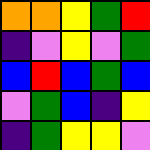[["orange", "orange", "yellow", "green", "red"], ["indigo", "violet", "yellow", "violet", "green"], ["blue", "red", "blue", "green", "blue"], ["violet", "green", "blue", "indigo", "yellow"], ["indigo", "green", "yellow", "yellow", "violet"]]